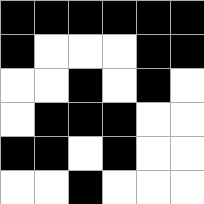[["black", "black", "black", "black", "black", "black"], ["black", "white", "white", "white", "black", "black"], ["white", "white", "black", "white", "black", "white"], ["white", "black", "black", "black", "white", "white"], ["black", "black", "white", "black", "white", "white"], ["white", "white", "black", "white", "white", "white"]]